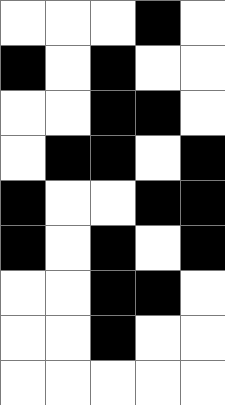[["white", "white", "white", "black", "white"], ["black", "white", "black", "white", "white"], ["white", "white", "black", "black", "white"], ["white", "black", "black", "white", "black"], ["black", "white", "white", "black", "black"], ["black", "white", "black", "white", "black"], ["white", "white", "black", "black", "white"], ["white", "white", "black", "white", "white"], ["white", "white", "white", "white", "white"]]